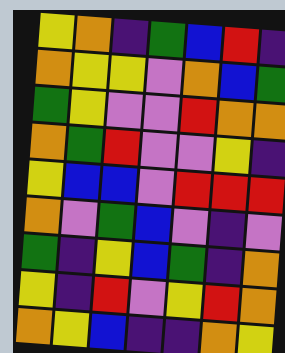[["yellow", "orange", "indigo", "green", "blue", "red", "indigo"], ["orange", "yellow", "yellow", "violet", "orange", "blue", "green"], ["green", "yellow", "violet", "violet", "red", "orange", "orange"], ["orange", "green", "red", "violet", "violet", "yellow", "indigo"], ["yellow", "blue", "blue", "violet", "red", "red", "red"], ["orange", "violet", "green", "blue", "violet", "indigo", "violet"], ["green", "indigo", "yellow", "blue", "green", "indigo", "orange"], ["yellow", "indigo", "red", "violet", "yellow", "red", "orange"], ["orange", "yellow", "blue", "indigo", "indigo", "orange", "yellow"]]